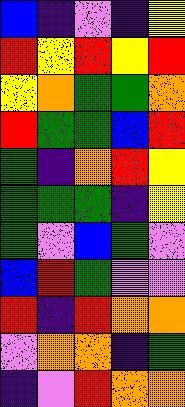[["blue", "indigo", "violet", "indigo", "yellow"], ["red", "yellow", "red", "yellow", "red"], ["yellow", "orange", "green", "green", "orange"], ["red", "green", "green", "blue", "red"], ["green", "indigo", "orange", "red", "yellow"], ["green", "green", "green", "indigo", "yellow"], ["green", "violet", "blue", "green", "violet"], ["blue", "red", "green", "violet", "violet"], ["red", "indigo", "red", "orange", "orange"], ["violet", "orange", "orange", "indigo", "green"], ["indigo", "violet", "red", "orange", "orange"]]